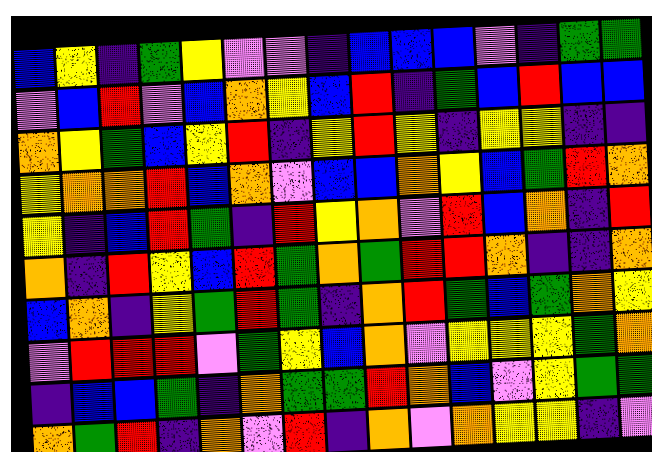[["blue", "yellow", "indigo", "green", "yellow", "violet", "violet", "indigo", "blue", "blue", "blue", "violet", "indigo", "green", "green"], ["violet", "blue", "red", "violet", "blue", "orange", "yellow", "blue", "red", "indigo", "green", "blue", "red", "blue", "blue"], ["orange", "yellow", "green", "blue", "yellow", "red", "indigo", "yellow", "red", "yellow", "indigo", "yellow", "yellow", "indigo", "indigo"], ["yellow", "orange", "orange", "red", "blue", "orange", "violet", "blue", "blue", "orange", "yellow", "blue", "green", "red", "orange"], ["yellow", "indigo", "blue", "red", "green", "indigo", "red", "yellow", "orange", "violet", "red", "blue", "orange", "indigo", "red"], ["orange", "indigo", "red", "yellow", "blue", "red", "green", "orange", "green", "red", "red", "orange", "indigo", "indigo", "orange"], ["blue", "orange", "indigo", "yellow", "green", "red", "green", "indigo", "orange", "red", "green", "blue", "green", "orange", "yellow"], ["violet", "red", "red", "red", "violet", "green", "yellow", "blue", "orange", "violet", "yellow", "yellow", "yellow", "green", "orange"], ["indigo", "blue", "blue", "green", "indigo", "orange", "green", "green", "red", "orange", "blue", "violet", "yellow", "green", "green"], ["orange", "green", "red", "indigo", "orange", "violet", "red", "indigo", "orange", "violet", "orange", "yellow", "yellow", "indigo", "violet"]]